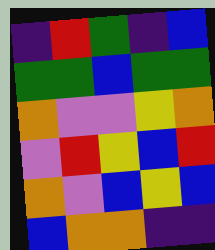[["indigo", "red", "green", "indigo", "blue"], ["green", "green", "blue", "green", "green"], ["orange", "violet", "violet", "yellow", "orange"], ["violet", "red", "yellow", "blue", "red"], ["orange", "violet", "blue", "yellow", "blue"], ["blue", "orange", "orange", "indigo", "indigo"]]